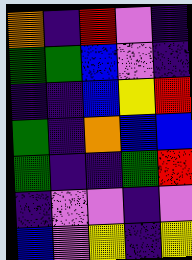[["orange", "indigo", "red", "violet", "indigo"], ["green", "green", "blue", "violet", "indigo"], ["indigo", "indigo", "blue", "yellow", "red"], ["green", "indigo", "orange", "blue", "blue"], ["green", "indigo", "indigo", "green", "red"], ["indigo", "violet", "violet", "indigo", "violet"], ["blue", "violet", "yellow", "indigo", "yellow"]]